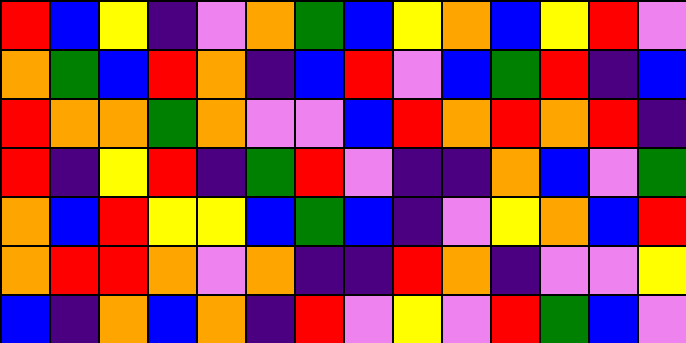[["red", "blue", "yellow", "indigo", "violet", "orange", "green", "blue", "yellow", "orange", "blue", "yellow", "red", "violet"], ["orange", "green", "blue", "red", "orange", "indigo", "blue", "red", "violet", "blue", "green", "red", "indigo", "blue"], ["red", "orange", "orange", "green", "orange", "violet", "violet", "blue", "red", "orange", "red", "orange", "red", "indigo"], ["red", "indigo", "yellow", "red", "indigo", "green", "red", "violet", "indigo", "indigo", "orange", "blue", "violet", "green"], ["orange", "blue", "red", "yellow", "yellow", "blue", "green", "blue", "indigo", "violet", "yellow", "orange", "blue", "red"], ["orange", "red", "red", "orange", "violet", "orange", "indigo", "indigo", "red", "orange", "indigo", "violet", "violet", "yellow"], ["blue", "indigo", "orange", "blue", "orange", "indigo", "red", "violet", "yellow", "violet", "red", "green", "blue", "violet"]]